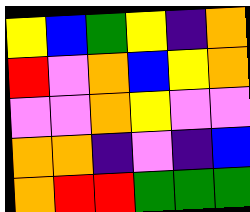[["yellow", "blue", "green", "yellow", "indigo", "orange"], ["red", "violet", "orange", "blue", "yellow", "orange"], ["violet", "violet", "orange", "yellow", "violet", "violet"], ["orange", "orange", "indigo", "violet", "indigo", "blue"], ["orange", "red", "red", "green", "green", "green"]]